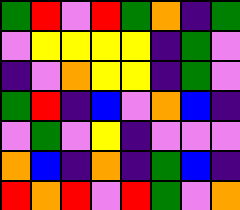[["green", "red", "violet", "red", "green", "orange", "indigo", "green"], ["violet", "yellow", "yellow", "yellow", "yellow", "indigo", "green", "violet"], ["indigo", "violet", "orange", "yellow", "yellow", "indigo", "green", "violet"], ["green", "red", "indigo", "blue", "violet", "orange", "blue", "indigo"], ["violet", "green", "violet", "yellow", "indigo", "violet", "violet", "violet"], ["orange", "blue", "indigo", "orange", "indigo", "green", "blue", "indigo"], ["red", "orange", "red", "violet", "red", "green", "violet", "orange"]]